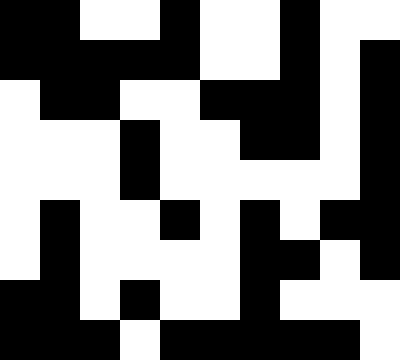[["black", "black", "white", "white", "black", "white", "white", "black", "white", "white"], ["black", "black", "black", "black", "black", "white", "white", "black", "white", "black"], ["white", "black", "black", "white", "white", "black", "black", "black", "white", "black"], ["white", "white", "white", "black", "white", "white", "black", "black", "white", "black"], ["white", "white", "white", "black", "white", "white", "white", "white", "white", "black"], ["white", "black", "white", "white", "black", "white", "black", "white", "black", "black"], ["white", "black", "white", "white", "white", "white", "black", "black", "white", "black"], ["black", "black", "white", "black", "white", "white", "black", "white", "white", "white"], ["black", "black", "black", "white", "black", "black", "black", "black", "black", "white"]]